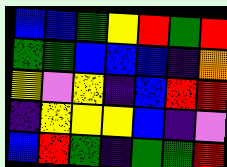[["blue", "blue", "green", "yellow", "red", "green", "red"], ["green", "green", "blue", "blue", "blue", "indigo", "orange"], ["yellow", "violet", "yellow", "indigo", "blue", "red", "red"], ["indigo", "yellow", "yellow", "yellow", "blue", "indigo", "violet"], ["blue", "red", "green", "indigo", "green", "green", "red"]]